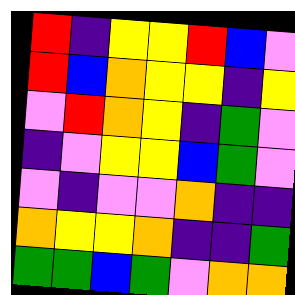[["red", "indigo", "yellow", "yellow", "red", "blue", "violet"], ["red", "blue", "orange", "yellow", "yellow", "indigo", "yellow"], ["violet", "red", "orange", "yellow", "indigo", "green", "violet"], ["indigo", "violet", "yellow", "yellow", "blue", "green", "violet"], ["violet", "indigo", "violet", "violet", "orange", "indigo", "indigo"], ["orange", "yellow", "yellow", "orange", "indigo", "indigo", "green"], ["green", "green", "blue", "green", "violet", "orange", "orange"]]